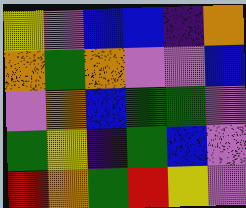[["yellow", "violet", "blue", "blue", "indigo", "orange"], ["orange", "green", "orange", "violet", "violet", "blue"], ["violet", "orange", "blue", "green", "green", "violet"], ["green", "yellow", "indigo", "green", "blue", "violet"], ["red", "orange", "green", "red", "yellow", "violet"]]